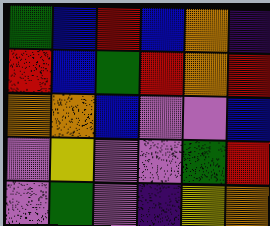[["green", "blue", "red", "blue", "orange", "indigo"], ["red", "blue", "green", "red", "orange", "red"], ["orange", "orange", "blue", "violet", "violet", "blue"], ["violet", "yellow", "violet", "violet", "green", "red"], ["violet", "green", "violet", "indigo", "yellow", "orange"]]